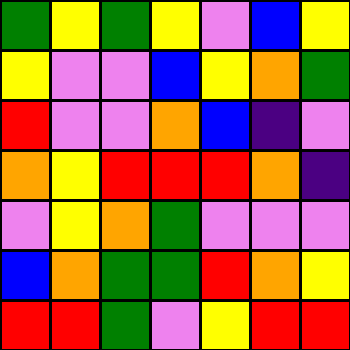[["green", "yellow", "green", "yellow", "violet", "blue", "yellow"], ["yellow", "violet", "violet", "blue", "yellow", "orange", "green"], ["red", "violet", "violet", "orange", "blue", "indigo", "violet"], ["orange", "yellow", "red", "red", "red", "orange", "indigo"], ["violet", "yellow", "orange", "green", "violet", "violet", "violet"], ["blue", "orange", "green", "green", "red", "orange", "yellow"], ["red", "red", "green", "violet", "yellow", "red", "red"]]